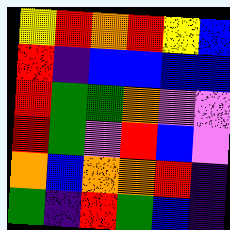[["yellow", "red", "orange", "red", "yellow", "blue"], ["red", "indigo", "blue", "blue", "blue", "blue"], ["red", "green", "green", "orange", "violet", "violet"], ["red", "green", "violet", "red", "blue", "violet"], ["orange", "blue", "orange", "orange", "red", "indigo"], ["green", "indigo", "red", "green", "blue", "indigo"]]